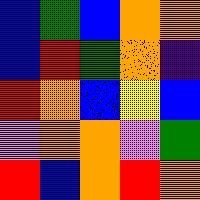[["blue", "green", "blue", "orange", "orange"], ["blue", "red", "green", "orange", "indigo"], ["red", "orange", "blue", "yellow", "blue"], ["violet", "orange", "orange", "violet", "green"], ["red", "blue", "orange", "red", "orange"]]